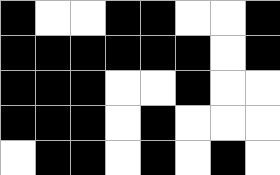[["black", "white", "white", "black", "black", "white", "white", "black"], ["black", "black", "black", "black", "black", "black", "white", "black"], ["black", "black", "black", "white", "white", "black", "white", "white"], ["black", "black", "black", "white", "black", "white", "white", "white"], ["white", "black", "black", "white", "black", "white", "black", "white"]]